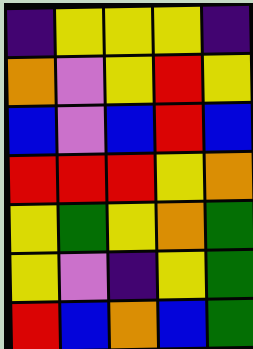[["indigo", "yellow", "yellow", "yellow", "indigo"], ["orange", "violet", "yellow", "red", "yellow"], ["blue", "violet", "blue", "red", "blue"], ["red", "red", "red", "yellow", "orange"], ["yellow", "green", "yellow", "orange", "green"], ["yellow", "violet", "indigo", "yellow", "green"], ["red", "blue", "orange", "blue", "green"]]